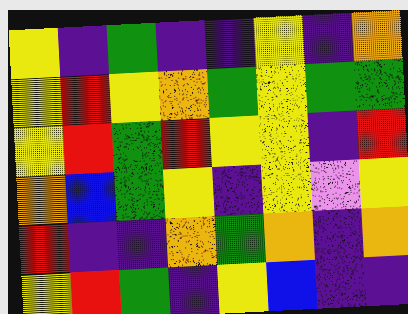[["yellow", "indigo", "green", "indigo", "indigo", "yellow", "indigo", "orange"], ["yellow", "red", "yellow", "orange", "green", "yellow", "green", "green"], ["yellow", "red", "green", "red", "yellow", "yellow", "indigo", "red"], ["orange", "blue", "green", "yellow", "indigo", "yellow", "violet", "yellow"], ["red", "indigo", "indigo", "orange", "green", "orange", "indigo", "orange"], ["yellow", "red", "green", "indigo", "yellow", "blue", "indigo", "indigo"]]